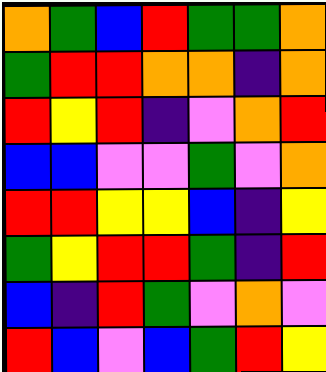[["orange", "green", "blue", "red", "green", "green", "orange"], ["green", "red", "red", "orange", "orange", "indigo", "orange"], ["red", "yellow", "red", "indigo", "violet", "orange", "red"], ["blue", "blue", "violet", "violet", "green", "violet", "orange"], ["red", "red", "yellow", "yellow", "blue", "indigo", "yellow"], ["green", "yellow", "red", "red", "green", "indigo", "red"], ["blue", "indigo", "red", "green", "violet", "orange", "violet"], ["red", "blue", "violet", "blue", "green", "red", "yellow"]]